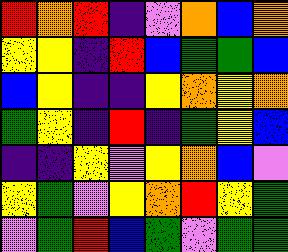[["red", "orange", "red", "indigo", "violet", "orange", "blue", "orange"], ["yellow", "yellow", "indigo", "red", "blue", "green", "green", "blue"], ["blue", "yellow", "indigo", "indigo", "yellow", "orange", "yellow", "orange"], ["green", "yellow", "indigo", "red", "indigo", "green", "yellow", "blue"], ["indigo", "indigo", "yellow", "violet", "yellow", "orange", "blue", "violet"], ["yellow", "green", "violet", "yellow", "orange", "red", "yellow", "green"], ["violet", "green", "red", "blue", "green", "violet", "green", "green"]]